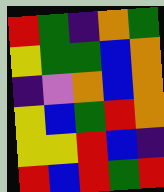[["red", "green", "indigo", "orange", "green"], ["yellow", "green", "green", "blue", "orange"], ["indigo", "violet", "orange", "blue", "orange"], ["yellow", "blue", "green", "red", "orange"], ["yellow", "yellow", "red", "blue", "indigo"], ["red", "blue", "red", "green", "red"]]